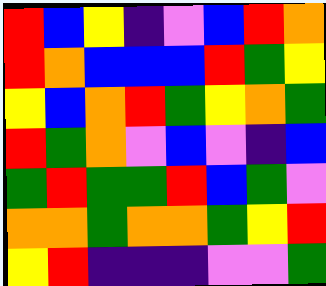[["red", "blue", "yellow", "indigo", "violet", "blue", "red", "orange"], ["red", "orange", "blue", "blue", "blue", "red", "green", "yellow"], ["yellow", "blue", "orange", "red", "green", "yellow", "orange", "green"], ["red", "green", "orange", "violet", "blue", "violet", "indigo", "blue"], ["green", "red", "green", "green", "red", "blue", "green", "violet"], ["orange", "orange", "green", "orange", "orange", "green", "yellow", "red"], ["yellow", "red", "indigo", "indigo", "indigo", "violet", "violet", "green"]]